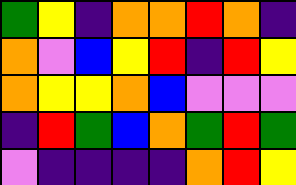[["green", "yellow", "indigo", "orange", "orange", "red", "orange", "indigo"], ["orange", "violet", "blue", "yellow", "red", "indigo", "red", "yellow"], ["orange", "yellow", "yellow", "orange", "blue", "violet", "violet", "violet"], ["indigo", "red", "green", "blue", "orange", "green", "red", "green"], ["violet", "indigo", "indigo", "indigo", "indigo", "orange", "red", "yellow"]]